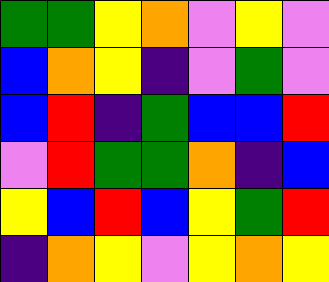[["green", "green", "yellow", "orange", "violet", "yellow", "violet"], ["blue", "orange", "yellow", "indigo", "violet", "green", "violet"], ["blue", "red", "indigo", "green", "blue", "blue", "red"], ["violet", "red", "green", "green", "orange", "indigo", "blue"], ["yellow", "blue", "red", "blue", "yellow", "green", "red"], ["indigo", "orange", "yellow", "violet", "yellow", "orange", "yellow"]]